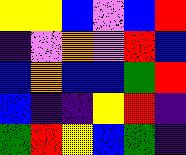[["yellow", "yellow", "blue", "violet", "blue", "red"], ["indigo", "violet", "orange", "violet", "red", "blue"], ["blue", "orange", "blue", "blue", "green", "red"], ["blue", "indigo", "indigo", "yellow", "red", "indigo"], ["green", "red", "yellow", "blue", "green", "indigo"]]